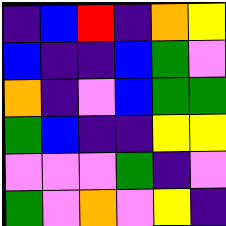[["indigo", "blue", "red", "indigo", "orange", "yellow"], ["blue", "indigo", "indigo", "blue", "green", "violet"], ["orange", "indigo", "violet", "blue", "green", "green"], ["green", "blue", "indigo", "indigo", "yellow", "yellow"], ["violet", "violet", "violet", "green", "indigo", "violet"], ["green", "violet", "orange", "violet", "yellow", "indigo"]]